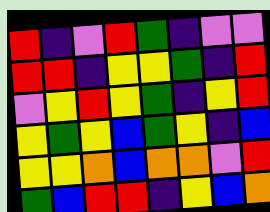[["red", "indigo", "violet", "red", "green", "indigo", "violet", "violet"], ["red", "red", "indigo", "yellow", "yellow", "green", "indigo", "red"], ["violet", "yellow", "red", "yellow", "green", "indigo", "yellow", "red"], ["yellow", "green", "yellow", "blue", "green", "yellow", "indigo", "blue"], ["yellow", "yellow", "orange", "blue", "orange", "orange", "violet", "red"], ["green", "blue", "red", "red", "indigo", "yellow", "blue", "orange"]]